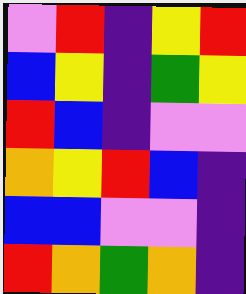[["violet", "red", "indigo", "yellow", "red"], ["blue", "yellow", "indigo", "green", "yellow"], ["red", "blue", "indigo", "violet", "violet"], ["orange", "yellow", "red", "blue", "indigo"], ["blue", "blue", "violet", "violet", "indigo"], ["red", "orange", "green", "orange", "indigo"]]